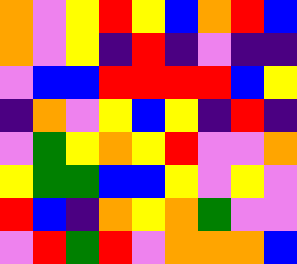[["orange", "violet", "yellow", "red", "yellow", "blue", "orange", "red", "blue"], ["orange", "violet", "yellow", "indigo", "red", "indigo", "violet", "indigo", "indigo"], ["violet", "blue", "blue", "red", "red", "red", "red", "blue", "yellow"], ["indigo", "orange", "violet", "yellow", "blue", "yellow", "indigo", "red", "indigo"], ["violet", "green", "yellow", "orange", "yellow", "red", "violet", "violet", "orange"], ["yellow", "green", "green", "blue", "blue", "yellow", "violet", "yellow", "violet"], ["red", "blue", "indigo", "orange", "yellow", "orange", "green", "violet", "violet"], ["violet", "red", "green", "red", "violet", "orange", "orange", "orange", "blue"]]